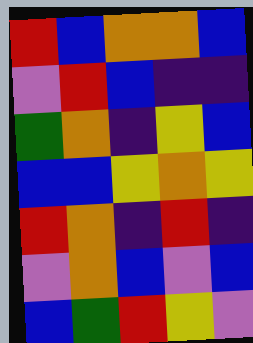[["red", "blue", "orange", "orange", "blue"], ["violet", "red", "blue", "indigo", "indigo"], ["green", "orange", "indigo", "yellow", "blue"], ["blue", "blue", "yellow", "orange", "yellow"], ["red", "orange", "indigo", "red", "indigo"], ["violet", "orange", "blue", "violet", "blue"], ["blue", "green", "red", "yellow", "violet"]]